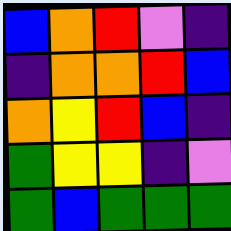[["blue", "orange", "red", "violet", "indigo"], ["indigo", "orange", "orange", "red", "blue"], ["orange", "yellow", "red", "blue", "indigo"], ["green", "yellow", "yellow", "indigo", "violet"], ["green", "blue", "green", "green", "green"]]